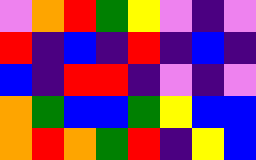[["violet", "orange", "red", "green", "yellow", "violet", "indigo", "violet"], ["red", "indigo", "blue", "indigo", "red", "indigo", "blue", "indigo"], ["blue", "indigo", "red", "red", "indigo", "violet", "indigo", "violet"], ["orange", "green", "blue", "blue", "green", "yellow", "blue", "blue"], ["orange", "red", "orange", "green", "red", "indigo", "yellow", "blue"]]